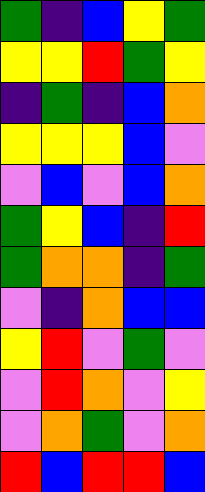[["green", "indigo", "blue", "yellow", "green"], ["yellow", "yellow", "red", "green", "yellow"], ["indigo", "green", "indigo", "blue", "orange"], ["yellow", "yellow", "yellow", "blue", "violet"], ["violet", "blue", "violet", "blue", "orange"], ["green", "yellow", "blue", "indigo", "red"], ["green", "orange", "orange", "indigo", "green"], ["violet", "indigo", "orange", "blue", "blue"], ["yellow", "red", "violet", "green", "violet"], ["violet", "red", "orange", "violet", "yellow"], ["violet", "orange", "green", "violet", "orange"], ["red", "blue", "red", "red", "blue"]]